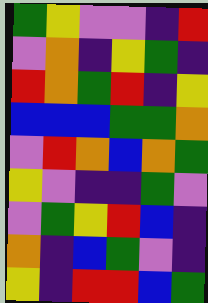[["green", "yellow", "violet", "violet", "indigo", "red"], ["violet", "orange", "indigo", "yellow", "green", "indigo"], ["red", "orange", "green", "red", "indigo", "yellow"], ["blue", "blue", "blue", "green", "green", "orange"], ["violet", "red", "orange", "blue", "orange", "green"], ["yellow", "violet", "indigo", "indigo", "green", "violet"], ["violet", "green", "yellow", "red", "blue", "indigo"], ["orange", "indigo", "blue", "green", "violet", "indigo"], ["yellow", "indigo", "red", "red", "blue", "green"]]